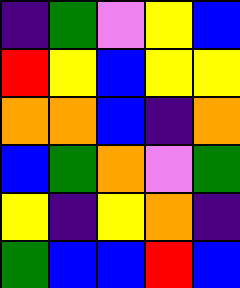[["indigo", "green", "violet", "yellow", "blue"], ["red", "yellow", "blue", "yellow", "yellow"], ["orange", "orange", "blue", "indigo", "orange"], ["blue", "green", "orange", "violet", "green"], ["yellow", "indigo", "yellow", "orange", "indigo"], ["green", "blue", "blue", "red", "blue"]]